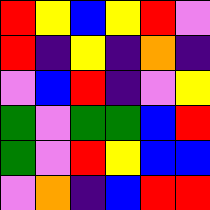[["red", "yellow", "blue", "yellow", "red", "violet"], ["red", "indigo", "yellow", "indigo", "orange", "indigo"], ["violet", "blue", "red", "indigo", "violet", "yellow"], ["green", "violet", "green", "green", "blue", "red"], ["green", "violet", "red", "yellow", "blue", "blue"], ["violet", "orange", "indigo", "blue", "red", "red"]]